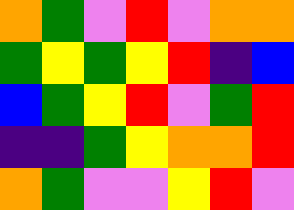[["orange", "green", "violet", "red", "violet", "orange", "orange"], ["green", "yellow", "green", "yellow", "red", "indigo", "blue"], ["blue", "green", "yellow", "red", "violet", "green", "red"], ["indigo", "indigo", "green", "yellow", "orange", "orange", "red"], ["orange", "green", "violet", "violet", "yellow", "red", "violet"]]